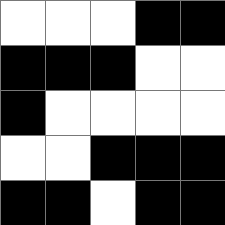[["white", "white", "white", "black", "black"], ["black", "black", "black", "white", "white"], ["black", "white", "white", "white", "white"], ["white", "white", "black", "black", "black"], ["black", "black", "white", "black", "black"]]